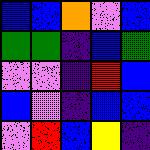[["blue", "blue", "orange", "violet", "blue"], ["green", "green", "indigo", "blue", "green"], ["violet", "violet", "indigo", "red", "blue"], ["blue", "violet", "indigo", "blue", "blue"], ["violet", "red", "blue", "yellow", "indigo"]]